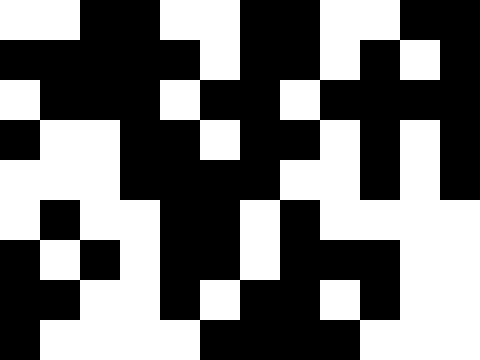[["white", "white", "black", "black", "white", "white", "black", "black", "white", "white", "black", "black"], ["black", "black", "black", "black", "black", "white", "black", "black", "white", "black", "white", "black"], ["white", "black", "black", "black", "white", "black", "black", "white", "black", "black", "black", "black"], ["black", "white", "white", "black", "black", "white", "black", "black", "white", "black", "white", "black"], ["white", "white", "white", "black", "black", "black", "black", "white", "white", "black", "white", "black"], ["white", "black", "white", "white", "black", "black", "white", "black", "white", "white", "white", "white"], ["black", "white", "black", "white", "black", "black", "white", "black", "black", "black", "white", "white"], ["black", "black", "white", "white", "black", "white", "black", "black", "white", "black", "white", "white"], ["black", "white", "white", "white", "white", "black", "black", "black", "black", "white", "white", "white"]]